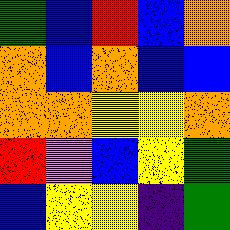[["green", "blue", "red", "blue", "orange"], ["orange", "blue", "orange", "blue", "blue"], ["orange", "orange", "yellow", "yellow", "orange"], ["red", "violet", "blue", "yellow", "green"], ["blue", "yellow", "yellow", "indigo", "green"]]